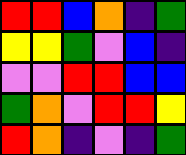[["red", "red", "blue", "orange", "indigo", "green"], ["yellow", "yellow", "green", "violet", "blue", "indigo"], ["violet", "violet", "red", "red", "blue", "blue"], ["green", "orange", "violet", "red", "red", "yellow"], ["red", "orange", "indigo", "violet", "indigo", "green"]]